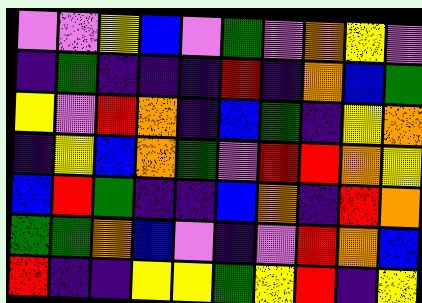[["violet", "violet", "yellow", "blue", "violet", "green", "violet", "orange", "yellow", "violet"], ["indigo", "green", "indigo", "indigo", "indigo", "red", "indigo", "orange", "blue", "green"], ["yellow", "violet", "red", "orange", "indigo", "blue", "green", "indigo", "yellow", "orange"], ["indigo", "yellow", "blue", "orange", "green", "violet", "red", "red", "orange", "yellow"], ["blue", "red", "green", "indigo", "indigo", "blue", "orange", "indigo", "red", "orange"], ["green", "green", "orange", "blue", "violet", "indigo", "violet", "red", "orange", "blue"], ["red", "indigo", "indigo", "yellow", "yellow", "green", "yellow", "red", "indigo", "yellow"]]